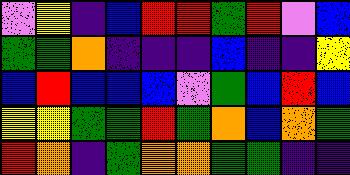[["violet", "yellow", "indigo", "blue", "red", "red", "green", "red", "violet", "blue"], ["green", "green", "orange", "indigo", "indigo", "indigo", "blue", "indigo", "indigo", "yellow"], ["blue", "red", "blue", "blue", "blue", "violet", "green", "blue", "red", "blue"], ["yellow", "yellow", "green", "green", "red", "green", "orange", "blue", "orange", "green"], ["red", "orange", "indigo", "green", "orange", "orange", "green", "green", "indigo", "indigo"]]